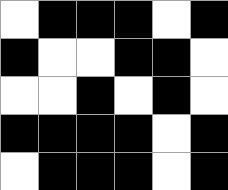[["white", "black", "black", "black", "white", "black"], ["black", "white", "white", "black", "black", "white"], ["white", "white", "black", "white", "black", "white"], ["black", "black", "black", "black", "white", "black"], ["white", "black", "black", "black", "white", "black"]]